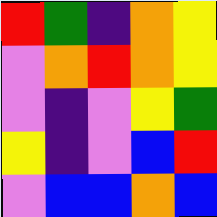[["red", "green", "indigo", "orange", "yellow"], ["violet", "orange", "red", "orange", "yellow"], ["violet", "indigo", "violet", "yellow", "green"], ["yellow", "indigo", "violet", "blue", "red"], ["violet", "blue", "blue", "orange", "blue"]]